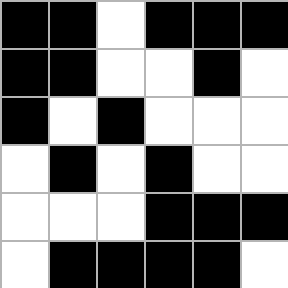[["black", "black", "white", "black", "black", "black"], ["black", "black", "white", "white", "black", "white"], ["black", "white", "black", "white", "white", "white"], ["white", "black", "white", "black", "white", "white"], ["white", "white", "white", "black", "black", "black"], ["white", "black", "black", "black", "black", "white"]]